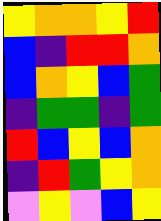[["yellow", "orange", "orange", "yellow", "red"], ["blue", "indigo", "red", "red", "orange"], ["blue", "orange", "yellow", "blue", "green"], ["indigo", "green", "green", "indigo", "green"], ["red", "blue", "yellow", "blue", "orange"], ["indigo", "red", "green", "yellow", "orange"], ["violet", "yellow", "violet", "blue", "yellow"]]